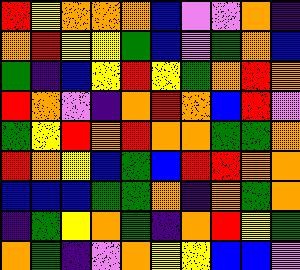[["red", "yellow", "orange", "orange", "orange", "blue", "violet", "violet", "orange", "indigo"], ["orange", "red", "yellow", "yellow", "green", "blue", "violet", "green", "orange", "blue"], ["green", "indigo", "blue", "yellow", "red", "yellow", "green", "orange", "red", "orange"], ["red", "orange", "violet", "indigo", "orange", "red", "orange", "blue", "red", "violet"], ["green", "yellow", "red", "orange", "red", "orange", "orange", "green", "green", "orange"], ["red", "orange", "yellow", "blue", "green", "blue", "red", "red", "orange", "orange"], ["blue", "blue", "blue", "green", "green", "orange", "indigo", "orange", "green", "orange"], ["indigo", "green", "yellow", "orange", "green", "indigo", "orange", "red", "yellow", "green"], ["orange", "green", "indigo", "violet", "orange", "yellow", "yellow", "blue", "blue", "violet"]]